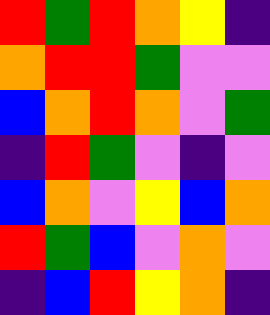[["red", "green", "red", "orange", "yellow", "indigo"], ["orange", "red", "red", "green", "violet", "violet"], ["blue", "orange", "red", "orange", "violet", "green"], ["indigo", "red", "green", "violet", "indigo", "violet"], ["blue", "orange", "violet", "yellow", "blue", "orange"], ["red", "green", "blue", "violet", "orange", "violet"], ["indigo", "blue", "red", "yellow", "orange", "indigo"]]